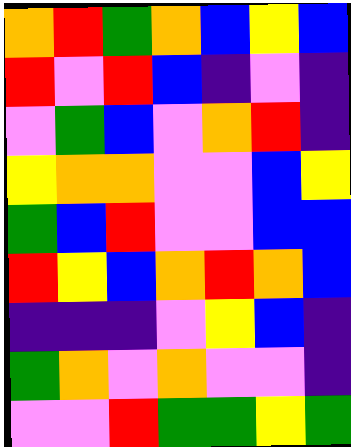[["orange", "red", "green", "orange", "blue", "yellow", "blue"], ["red", "violet", "red", "blue", "indigo", "violet", "indigo"], ["violet", "green", "blue", "violet", "orange", "red", "indigo"], ["yellow", "orange", "orange", "violet", "violet", "blue", "yellow"], ["green", "blue", "red", "violet", "violet", "blue", "blue"], ["red", "yellow", "blue", "orange", "red", "orange", "blue"], ["indigo", "indigo", "indigo", "violet", "yellow", "blue", "indigo"], ["green", "orange", "violet", "orange", "violet", "violet", "indigo"], ["violet", "violet", "red", "green", "green", "yellow", "green"]]